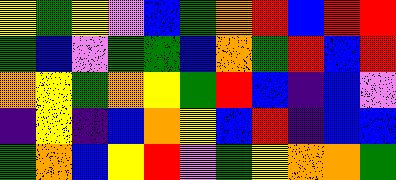[["yellow", "green", "yellow", "violet", "blue", "green", "orange", "red", "blue", "red", "red"], ["green", "blue", "violet", "green", "green", "blue", "orange", "green", "red", "blue", "red"], ["orange", "yellow", "green", "orange", "yellow", "green", "red", "blue", "indigo", "blue", "violet"], ["indigo", "yellow", "indigo", "blue", "orange", "yellow", "blue", "red", "indigo", "blue", "blue"], ["green", "orange", "blue", "yellow", "red", "violet", "green", "yellow", "orange", "orange", "green"]]